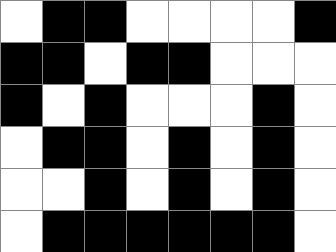[["white", "black", "black", "white", "white", "white", "white", "black"], ["black", "black", "white", "black", "black", "white", "white", "white"], ["black", "white", "black", "white", "white", "white", "black", "white"], ["white", "black", "black", "white", "black", "white", "black", "white"], ["white", "white", "black", "white", "black", "white", "black", "white"], ["white", "black", "black", "black", "black", "black", "black", "white"]]